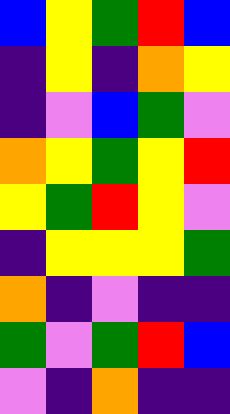[["blue", "yellow", "green", "red", "blue"], ["indigo", "yellow", "indigo", "orange", "yellow"], ["indigo", "violet", "blue", "green", "violet"], ["orange", "yellow", "green", "yellow", "red"], ["yellow", "green", "red", "yellow", "violet"], ["indigo", "yellow", "yellow", "yellow", "green"], ["orange", "indigo", "violet", "indigo", "indigo"], ["green", "violet", "green", "red", "blue"], ["violet", "indigo", "orange", "indigo", "indigo"]]